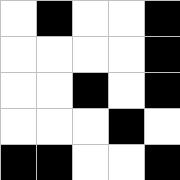[["white", "black", "white", "white", "black"], ["white", "white", "white", "white", "black"], ["white", "white", "black", "white", "black"], ["white", "white", "white", "black", "white"], ["black", "black", "white", "white", "black"]]